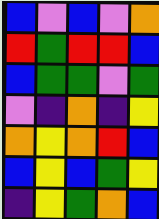[["blue", "violet", "blue", "violet", "orange"], ["red", "green", "red", "red", "blue"], ["blue", "green", "green", "violet", "green"], ["violet", "indigo", "orange", "indigo", "yellow"], ["orange", "yellow", "orange", "red", "blue"], ["blue", "yellow", "blue", "green", "yellow"], ["indigo", "yellow", "green", "orange", "blue"]]